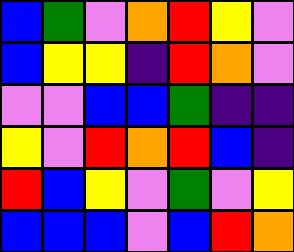[["blue", "green", "violet", "orange", "red", "yellow", "violet"], ["blue", "yellow", "yellow", "indigo", "red", "orange", "violet"], ["violet", "violet", "blue", "blue", "green", "indigo", "indigo"], ["yellow", "violet", "red", "orange", "red", "blue", "indigo"], ["red", "blue", "yellow", "violet", "green", "violet", "yellow"], ["blue", "blue", "blue", "violet", "blue", "red", "orange"]]